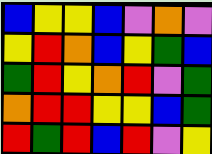[["blue", "yellow", "yellow", "blue", "violet", "orange", "violet"], ["yellow", "red", "orange", "blue", "yellow", "green", "blue"], ["green", "red", "yellow", "orange", "red", "violet", "green"], ["orange", "red", "red", "yellow", "yellow", "blue", "green"], ["red", "green", "red", "blue", "red", "violet", "yellow"]]